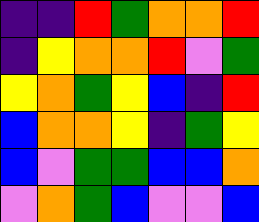[["indigo", "indigo", "red", "green", "orange", "orange", "red"], ["indigo", "yellow", "orange", "orange", "red", "violet", "green"], ["yellow", "orange", "green", "yellow", "blue", "indigo", "red"], ["blue", "orange", "orange", "yellow", "indigo", "green", "yellow"], ["blue", "violet", "green", "green", "blue", "blue", "orange"], ["violet", "orange", "green", "blue", "violet", "violet", "blue"]]